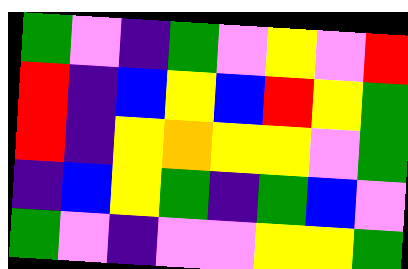[["green", "violet", "indigo", "green", "violet", "yellow", "violet", "red"], ["red", "indigo", "blue", "yellow", "blue", "red", "yellow", "green"], ["red", "indigo", "yellow", "orange", "yellow", "yellow", "violet", "green"], ["indigo", "blue", "yellow", "green", "indigo", "green", "blue", "violet"], ["green", "violet", "indigo", "violet", "violet", "yellow", "yellow", "green"]]